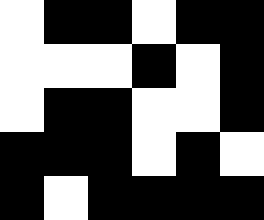[["white", "black", "black", "white", "black", "black"], ["white", "white", "white", "black", "white", "black"], ["white", "black", "black", "white", "white", "black"], ["black", "black", "black", "white", "black", "white"], ["black", "white", "black", "black", "black", "black"]]